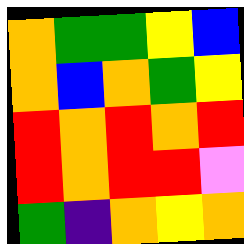[["orange", "green", "green", "yellow", "blue"], ["orange", "blue", "orange", "green", "yellow"], ["red", "orange", "red", "orange", "red"], ["red", "orange", "red", "red", "violet"], ["green", "indigo", "orange", "yellow", "orange"]]